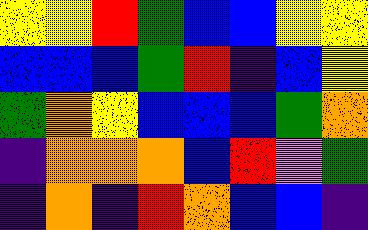[["yellow", "yellow", "red", "green", "blue", "blue", "yellow", "yellow"], ["blue", "blue", "blue", "green", "red", "indigo", "blue", "yellow"], ["green", "orange", "yellow", "blue", "blue", "blue", "green", "orange"], ["indigo", "orange", "orange", "orange", "blue", "red", "violet", "green"], ["indigo", "orange", "indigo", "red", "orange", "blue", "blue", "indigo"]]